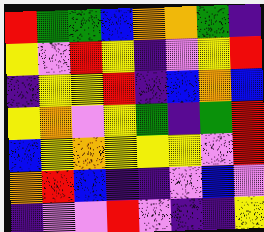[["red", "green", "green", "blue", "orange", "orange", "green", "indigo"], ["yellow", "violet", "red", "yellow", "indigo", "violet", "yellow", "red"], ["indigo", "yellow", "yellow", "red", "indigo", "blue", "orange", "blue"], ["yellow", "orange", "violet", "yellow", "green", "indigo", "green", "red"], ["blue", "yellow", "orange", "yellow", "yellow", "yellow", "violet", "red"], ["orange", "red", "blue", "indigo", "indigo", "violet", "blue", "violet"], ["indigo", "violet", "violet", "red", "violet", "indigo", "indigo", "yellow"]]